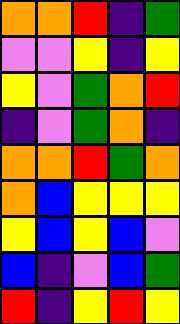[["orange", "orange", "red", "indigo", "green"], ["violet", "violet", "yellow", "indigo", "yellow"], ["yellow", "violet", "green", "orange", "red"], ["indigo", "violet", "green", "orange", "indigo"], ["orange", "orange", "red", "green", "orange"], ["orange", "blue", "yellow", "yellow", "yellow"], ["yellow", "blue", "yellow", "blue", "violet"], ["blue", "indigo", "violet", "blue", "green"], ["red", "indigo", "yellow", "red", "yellow"]]